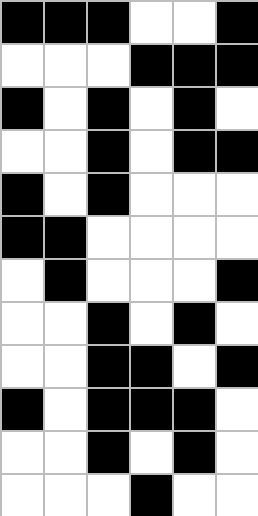[["black", "black", "black", "white", "white", "black"], ["white", "white", "white", "black", "black", "black"], ["black", "white", "black", "white", "black", "white"], ["white", "white", "black", "white", "black", "black"], ["black", "white", "black", "white", "white", "white"], ["black", "black", "white", "white", "white", "white"], ["white", "black", "white", "white", "white", "black"], ["white", "white", "black", "white", "black", "white"], ["white", "white", "black", "black", "white", "black"], ["black", "white", "black", "black", "black", "white"], ["white", "white", "black", "white", "black", "white"], ["white", "white", "white", "black", "white", "white"]]